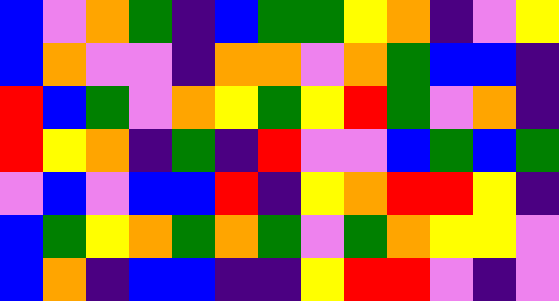[["blue", "violet", "orange", "green", "indigo", "blue", "green", "green", "yellow", "orange", "indigo", "violet", "yellow"], ["blue", "orange", "violet", "violet", "indigo", "orange", "orange", "violet", "orange", "green", "blue", "blue", "indigo"], ["red", "blue", "green", "violet", "orange", "yellow", "green", "yellow", "red", "green", "violet", "orange", "indigo"], ["red", "yellow", "orange", "indigo", "green", "indigo", "red", "violet", "violet", "blue", "green", "blue", "green"], ["violet", "blue", "violet", "blue", "blue", "red", "indigo", "yellow", "orange", "red", "red", "yellow", "indigo"], ["blue", "green", "yellow", "orange", "green", "orange", "green", "violet", "green", "orange", "yellow", "yellow", "violet"], ["blue", "orange", "indigo", "blue", "blue", "indigo", "indigo", "yellow", "red", "red", "violet", "indigo", "violet"]]